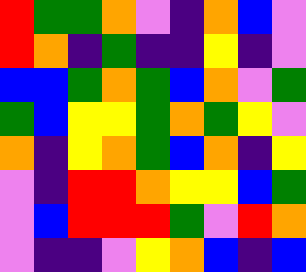[["red", "green", "green", "orange", "violet", "indigo", "orange", "blue", "violet"], ["red", "orange", "indigo", "green", "indigo", "indigo", "yellow", "indigo", "violet"], ["blue", "blue", "green", "orange", "green", "blue", "orange", "violet", "green"], ["green", "blue", "yellow", "yellow", "green", "orange", "green", "yellow", "violet"], ["orange", "indigo", "yellow", "orange", "green", "blue", "orange", "indigo", "yellow"], ["violet", "indigo", "red", "red", "orange", "yellow", "yellow", "blue", "green"], ["violet", "blue", "red", "red", "red", "green", "violet", "red", "orange"], ["violet", "indigo", "indigo", "violet", "yellow", "orange", "blue", "indigo", "blue"]]